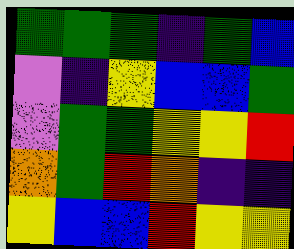[["green", "green", "green", "indigo", "green", "blue"], ["violet", "indigo", "yellow", "blue", "blue", "green"], ["violet", "green", "green", "yellow", "yellow", "red"], ["orange", "green", "red", "orange", "indigo", "indigo"], ["yellow", "blue", "blue", "red", "yellow", "yellow"]]